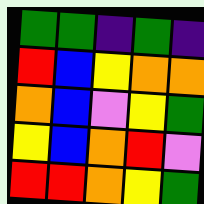[["green", "green", "indigo", "green", "indigo"], ["red", "blue", "yellow", "orange", "orange"], ["orange", "blue", "violet", "yellow", "green"], ["yellow", "blue", "orange", "red", "violet"], ["red", "red", "orange", "yellow", "green"]]